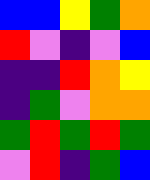[["blue", "blue", "yellow", "green", "orange"], ["red", "violet", "indigo", "violet", "blue"], ["indigo", "indigo", "red", "orange", "yellow"], ["indigo", "green", "violet", "orange", "orange"], ["green", "red", "green", "red", "green"], ["violet", "red", "indigo", "green", "blue"]]